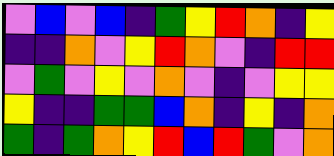[["violet", "blue", "violet", "blue", "indigo", "green", "yellow", "red", "orange", "indigo", "yellow"], ["indigo", "indigo", "orange", "violet", "yellow", "red", "orange", "violet", "indigo", "red", "red"], ["violet", "green", "violet", "yellow", "violet", "orange", "violet", "indigo", "violet", "yellow", "yellow"], ["yellow", "indigo", "indigo", "green", "green", "blue", "orange", "indigo", "yellow", "indigo", "orange"], ["green", "indigo", "green", "orange", "yellow", "red", "blue", "red", "green", "violet", "orange"]]